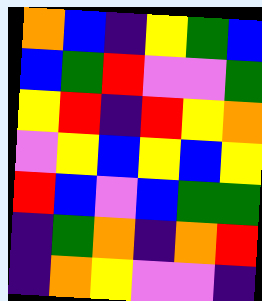[["orange", "blue", "indigo", "yellow", "green", "blue"], ["blue", "green", "red", "violet", "violet", "green"], ["yellow", "red", "indigo", "red", "yellow", "orange"], ["violet", "yellow", "blue", "yellow", "blue", "yellow"], ["red", "blue", "violet", "blue", "green", "green"], ["indigo", "green", "orange", "indigo", "orange", "red"], ["indigo", "orange", "yellow", "violet", "violet", "indigo"]]